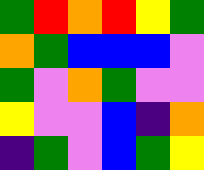[["green", "red", "orange", "red", "yellow", "green"], ["orange", "green", "blue", "blue", "blue", "violet"], ["green", "violet", "orange", "green", "violet", "violet"], ["yellow", "violet", "violet", "blue", "indigo", "orange"], ["indigo", "green", "violet", "blue", "green", "yellow"]]